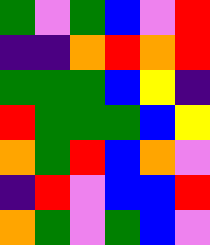[["green", "violet", "green", "blue", "violet", "red"], ["indigo", "indigo", "orange", "red", "orange", "red"], ["green", "green", "green", "blue", "yellow", "indigo"], ["red", "green", "green", "green", "blue", "yellow"], ["orange", "green", "red", "blue", "orange", "violet"], ["indigo", "red", "violet", "blue", "blue", "red"], ["orange", "green", "violet", "green", "blue", "violet"]]